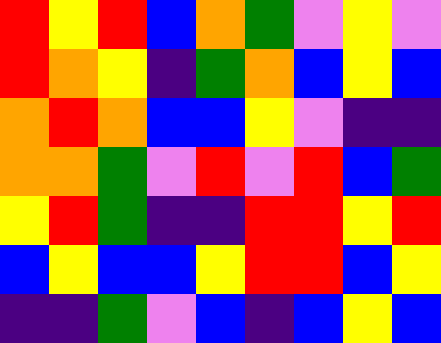[["red", "yellow", "red", "blue", "orange", "green", "violet", "yellow", "violet"], ["red", "orange", "yellow", "indigo", "green", "orange", "blue", "yellow", "blue"], ["orange", "red", "orange", "blue", "blue", "yellow", "violet", "indigo", "indigo"], ["orange", "orange", "green", "violet", "red", "violet", "red", "blue", "green"], ["yellow", "red", "green", "indigo", "indigo", "red", "red", "yellow", "red"], ["blue", "yellow", "blue", "blue", "yellow", "red", "red", "blue", "yellow"], ["indigo", "indigo", "green", "violet", "blue", "indigo", "blue", "yellow", "blue"]]